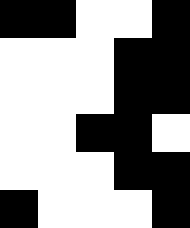[["black", "black", "white", "white", "black"], ["white", "white", "white", "black", "black"], ["white", "white", "white", "black", "black"], ["white", "white", "black", "black", "white"], ["white", "white", "white", "black", "black"], ["black", "white", "white", "white", "black"]]